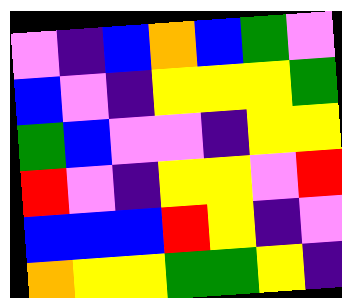[["violet", "indigo", "blue", "orange", "blue", "green", "violet"], ["blue", "violet", "indigo", "yellow", "yellow", "yellow", "green"], ["green", "blue", "violet", "violet", "indigo", "yellow", "yellow"], ["red", "violet", "indigo", "yellow", "yellow", "violet", "red"], ["blue", "blue", "blue", "red", "yellow", "indigo", "violet"], ["orange", "yellow", "yellow", "green", "green", "yellow", "indigo"]]